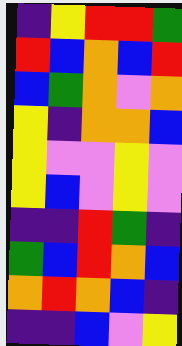[["indigo", "yellow", "red", "red", "green"], ["red", "blue", "orange", "blue", "red"], ["blue", "green", "orange", "violet", "orange"], ["yellow", "indigo", "orange", "orange", "blue"], ["yellow", "violet", "violet", "yellow", "violet"], ["yellow", "blue", "violet", "yellow", "violet"], ["indigo", "indigo", "red", "green", "indigo"], ["green", "blue", "red", "orange", "blue"], ["orange", "red", "orange", "blue", "indigo"], ["indigo", "indigo", "blue", "violet", "yellow"]]